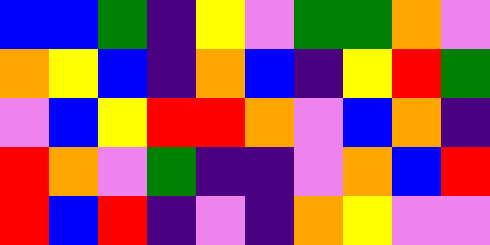[["blue", "blue", "green", "indigo", "yellow", "violet", "green", "green", "orange", "violet"], ["orange", "yellow", "blue", "indigo", "orange", "blue", "indigo", "yellow", "red", "green"], ["violet", "blue", "yellow", "red", "red", "orange", "violet", "blue", "orange", "indigo"], ["red", "orange", "violet", "green", "indigo", "indigo", "violet", "orange", "blue", "red"], ["red", "blue", "red", "indigo", "violet", "indigo", "orange", "yellow", "violet", "violet"]]